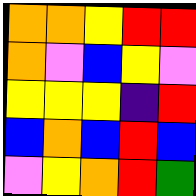[["orange", "orange", "yellow", "red", "red"], ["orange", "violet", "blue", "yellow", "violet"], ["yellow", "yellow", "yellow", "indigo", "red"], ["blue", "orange", "blue", "red", "blue"], ["violet", "yellow", "orange", "red", "green"]]